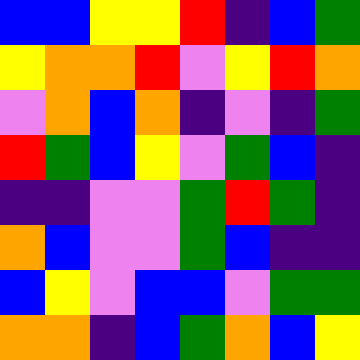[["blue", "blue", "yellow", "yellow", "red", "indigo", "blue", "green"], ["yellow", "orange", "orange", "red", "violet", "yellow", "red", "orange"], ["violet", "orange", "blue", "orange", "indigo", "violet", "indigo", "green"], ["red", "green", "blue", "yellow", "violet", "green", "blue", "indigo"], ["indigo", "indigo", "violet", "violet", "green", "red", "green", "indigo"], ["orange", "blue", "violet", "violet", "green", "blue", "indigo", "indigo"], ["blue", "yellow", "violet", "blue", "blue", "violet", "green", "green"], ["orange", "orange", "indigo", "blue", "green", "orange", "blue", "yellow"]]